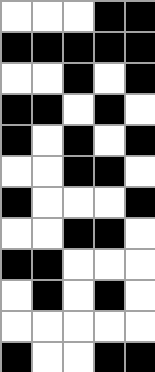[["white", "white", "white", "black", "black"], ["black", "black", "black", "black", "black"], ["white", "white", "black", "white", "black"], ["black", "black", "white", "black", "white"], ["black", "white", "black", "white", "black"], ["white", "white", "black", "black", "white"], ["black", "white", "white", "white", "black"], ["white", "white", "black", "black", "white"], ["black", "black", "white", "white", "white"], ["white", "black", "white", "black", "white"], ["white", "white", "white", "white", "white"], ["black", "white", "white", "black", "black"]]